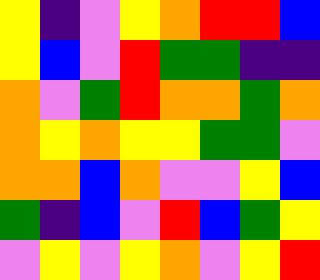[["yellow", "indigo", "violet", "yellow", "orange", "red", "red", "blue"], ["yellow", "blue", "violet", "red", "green", "green", "indigo", "indigo"], ["orange", "violet", "green", "red", "orange", "orange", "green", "orange"], ["orange", "yellow", "orange", "yellow", "yellow", "green", "green", "violet"], ["orange", "orange", "blue", "orange", "violet", "violet", "yellow", "blue"], ["green", "indigo", "blue", "violet", "red", "blue", "green", "yellow"], ["violet", "yellow", "violet", "yellow", "orange", "violet", "yellow", "red"]]